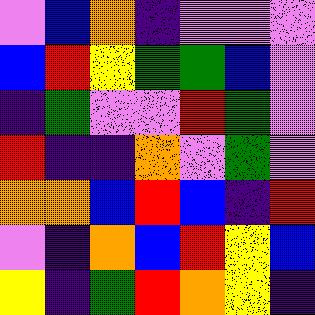[["violet", "blue", "orange", "indigo", "violet", "violet", "violet"], ["blue", "red", "yellow", "green", "green", "blue", "violet"], ["indigo", "green", "violet", "violet", "red", "green", "violet"], ["red", "indigo", "indigo", "orange", "violet", "green", "violet"], ["orange", "orange", "blue", "red", "blue", "indigo", "red"], ["violet", "indigo", "orange", "blue", "red", "yellow", "blue"], ["yellow", "indigo", "green", "red", "orange", "yellow", "indigo"]]